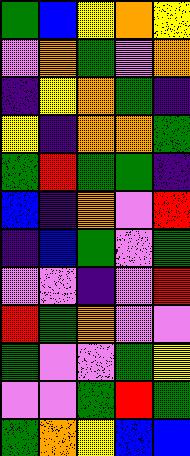[["green", "blue", "yellow", "orange", "yellow"], ["violet", "orange", "green", "violet", "orange"], ["indigo", "yellow", "orange", "green", "indigo"], ["yellow", "indigo", "orange", "orange", "green"], ["green", "red", "green", "green", "indigo"], ["blue", "indigo", "orange", "violet", "red"], ["indigo", "blue", "green", "violet", "green"], ["violet", "violet", "indigo", "violet", "red"], ["red", "green", "orange", "violet", "violet"], ["green", "violet", "violet", "green", "yellow"], ["violet", "violet", "green", "red", "green"], ["green", "orange", "yellow", "blue", "blue"]]